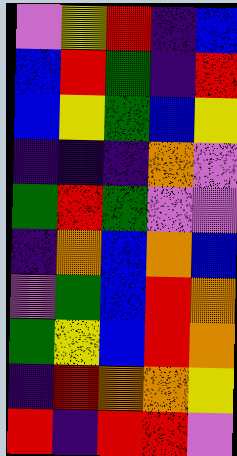[["violet", "yellow", "red", "indigo", "blue"], ["blue", "red", "green", "indigo", "red"], ["blue", "yellow", "green", "blue", "yellow"], ["indigo", "indigo", "indigo", "orange", "violet"], ["green", "red", "green", "violet", "violet"], ["indigo", "orange", "blue", "orange", "blue"], ["violet", "green", "blue", "red", "orange"], ["green", "yellow", "blue", "red", "orange"], ["indigo", "red", "orange", "orange", "yellow"], ["red", "indigo", "red", "red", "violet"]]